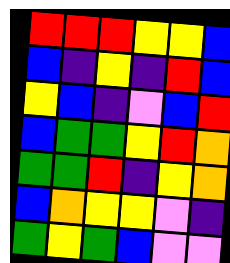[["red", "red", "red", "yellow", "yellow", "blue"], ["blue", "indigo", "yellow", "indigo", "red", "blue"], ["yellow", "blue", "indigo", "violet", "blue", "red"], ["blue", "green", "green", "yellow", "red", "orange"], ["green", "green", "red", "indigo", "yellow", "orange"], ["blue", "orange", "yellow", "yellow", "violet", "indigo"], ["green", "yellow", "green", "blue", "violet", "violet"]]